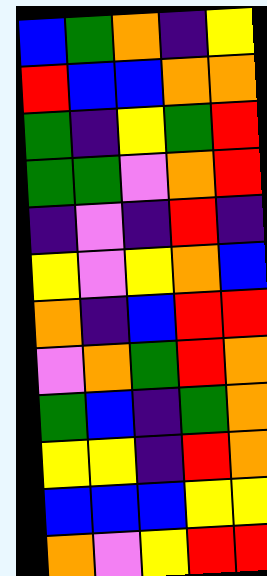[["blue", "green", "orange", "indigo", "yellow"], ["red", "blue", "blue", "orange", "orange"], ["green", "indigo", "yellow", "green", "red"], ["green", "green", "violet", "orange", "red"], ["indigo", "violet", "indigo", "red", "indigo"], ["yellow", "violet", "yellow", "orange", "blue"], ["orange", "indigo", "blue", "red", "red"], ["violet", "orange", "green", "red", "orange"], ["green", "blue", "indigo", "green", "orange"], ["yellow", "yellow", "indigo", "red", "orange"], ["blue", "blue", "blue", "yellow", "yellow"], ["orange", "violet", "yellow", "red", "red"]]